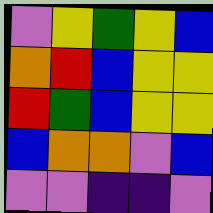[["violet", "yellow", "green", "yellow", "blue"], ["orange", "red", "blue", "yellow", "yellow"], ["red", "green", "blue", "yellow", "yellow"], ["blue", "orange", "orange", "violet", "blue"], ["violet", "violet", "indigo", "indigo", "violet"]]